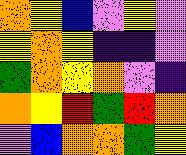[["orange", "yellow", "blue", "violet", "yellow", "violet"], ["yellow", "orange", "yellow", "indigo", "indigo", "violet"], ["green", "orange", "yellow", "orange", "violet", "indigo"], ["orange", "yellow", "red", "green", "red", "orange"], ["violet", "blue", "orange", "orange", "green", "yellow"]]